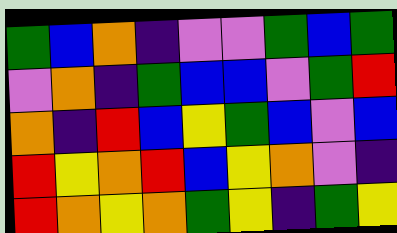[["green", "blue", "orange", "indigo", "violet", "violet", "green", "blue", "green"], ["violet", "orange", "indigo", "green", "blue", "blue", "violet", "green", "red"], ["orange", "indigo", "red", "blue", "yellow", "green", "blue", "violet", "blue"], ["red", "yellow", "orange", "red", "blue", "yellow", "orange", "violet", "indigo"], ["red", "orange", "yellow", "orange", "green", "yellow", "indigo", "green", "yellow"]]